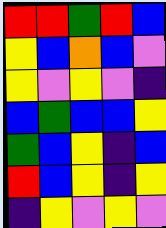[["red", "red", "green", "red", "blue"], ["yellow", "blue", "orange", "blue", "violet"], ["yellow", "violet", "yellow", "violet", "indigo"], ["blue", "green", "blue", "blue", "yellow"], ["green", "blue", "yellow", "indigo", "blue"], ["red", "blue", "yellow", "indigo", "yellow"], ["indigo", "yellow", "violet", "yellow", "violet"]]